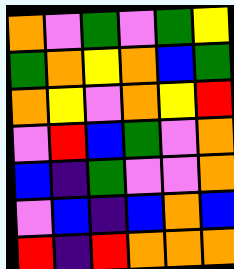[["orange", "violet", "green", "violet", "green", "yellow"], ["green", "orange", "yellow", "orange", "blue", "green"], ["orange", "yellow", "violet", "orange", "yellow", "red"], ["violet", "red", "blue", "green", "violet", "orange"], ["blue", "indigo", "green", "violet", "violet", "orange"], ["violet", "blue", "indigo", "blue", "orange", "blue"], ["red", "indigo", "red", "orange", "orange", "orange"]]